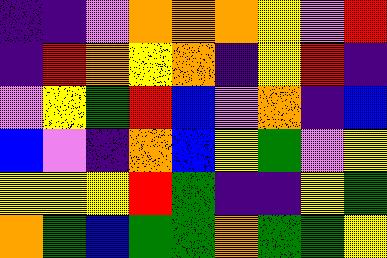[["indigo", "indigo", "violet", "orange", "orange", "orange", "yellow", "violet", "red"], ["indigo", "red", "orange", "yellow", "orange", "indigo", "yellow", "red", "indigo"], ["violet", "yellow", "green", "red", "blue", "violet", "orange", "indigo", "blue"], ["blue", "violet", "indigo", "orange", "blue", "yellow", "green", "violet", "yellow"], ["yellow", "yellow", "yellow", "red", "green", "indigo", "indigo", "yellow", "green"], ["orange", "green", "blue", "green", "green", "orange", "green", "green", "yellow"]]